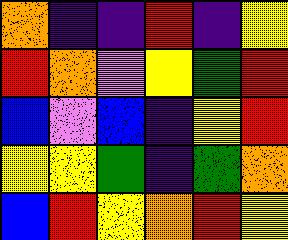[["orange", "indigo", "indigo", "red", "indigo", "yellow"], ["red", "orange", "violet", "yellow", "green", "red"], ["blue", "violet", "blue", "indigo", "yellow", "red"], ["yellow", "yellow", "green", "indigo", "green", "orange"], ["blue", "red", "yellow", "orange", "red", "yellow"]]